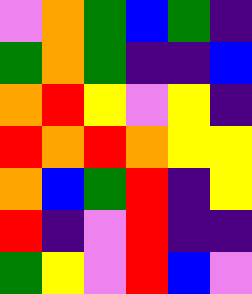[["violet", "orange", "green", "blue", "green", "indigo"], ["green", "orange", "green", "indigo", "indigo", "blue"], ["orange", "red", "yellow", "violet", "yellow", "indigo"], ["red", "orange", "red", "orange", "yellow", "yellow"], ["orange", "blue", "green", "red", "indigo", "yellow"], ["red", "indigo", "violet", "red", "indigo", "indigo"], ["green", "yellow", "violet", "red", "blue", "violet"]]